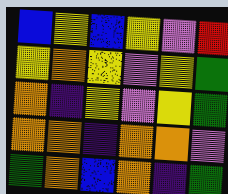[["blue", "yellow", "blue", "yellow", "violet", "red"], ["yellow", "orange", "yellow", "violet", "yellow", "green"], ["orange", "indigo", "yellow", "violet", "yellow", "green"], ["orange", "orange", "indigo", "orange", "orange", "violet"], ["green", "orange", "blue", "orange", "indigo", "green"]]